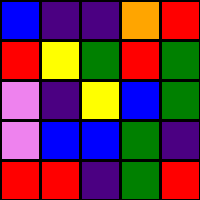[["blue", "indigo", "indigo", "orange", "red"], ["red", "yellow", "green", "red", "green"], ["violet", "indigo", "yellow", "blue", "green"], ["violet", "blue", "blue", "green", "indigo"], ["red", "red", "indigo", "green", "red"]]